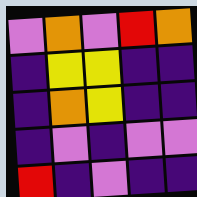[["violet", "orange", "violet", "red", "orange"], ["indigo", "yellow", "yellow", "indigo", "indigo"], ["indigo", "orange", "yellow", "indigo", "indigo"], ["indigo", "violet", "indigo", "violet", "violet"], ["red", "indigo", "violet", "indigo", "indigo"]]